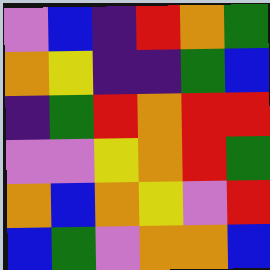[["violet", "blue", "indigo", "red", "orange", "green"], ["orange", "yellow", "indigo", "indigo", "green", "blue"], ["indigo", "green", "red", "orange", "red", "red"], ["violet", "violet", "yellow", "orange", "red", "green"], ["orange", "blue", "orange", "yellow", "violet", "red"], ["blue", "green", "violet", "orange", "orange", "blue"]]